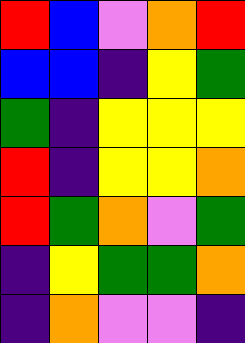[["red", "blue", "violet", "orange", "red"], ["blue", "blue", "indigo", "yellow", "green"], ["green", "indigo", "yellow", "yellow", "yellow"], ["red", "indigo", "yellow", "yellow", "orange"], ["red", "green", "orange", "violet", "green"], ["indigo", "yellow", "green", "green", "orange"], ["indigo", "orange", "violet", "violet", "indigo"]]